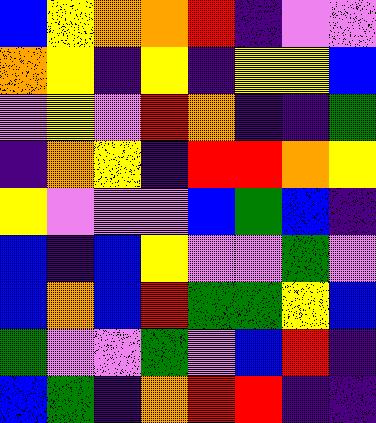[["blue", "yellow", "orange", "orange", "red", "indigo", "violet", "violet"], ["orange", "yellow", "indigo", "yellow", "indigo", "yellow", "yellow", "blue"], ["violet", "yellow", "violet", "red", "orange", "indigo", "indigo", "green"], ["indigo", "orange", "yellow", "indigo", "red", "red", "orange", "yellow"], ["yellow", "violet", "violet", "violet", "blue", "green", "blue", "indigo"], ["blue", "indigo", "blue", "yellow", "violet", "violet", "green", "violet"], ["blue", "orange", "blue", "red", "green", "green", "yellow", "blue"], ["green", "violet", "violet", "green", "violet", "blue", "red", "indigo"], ["blue", "green", "indigo", "orange", "red", "red", "indigo", "indigo"]]